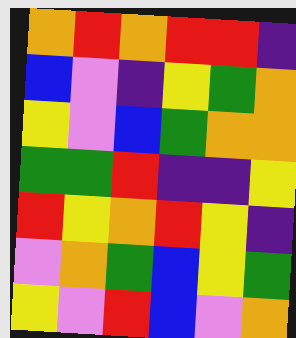[["orange", "red", "orange", "red", "red", "indigo"], ["blue", "violet", "indigo", "yellow", "green", "orange"], ["yellow", "violet", "blue", "green", "orange", "orange"], ["green", "green", "red", "indigo", "indigo", "yellow"], ["red", "yellow", "orange", "red", "yellow", "indigo"], ["violet", "orange", "green", "blue", "yellow", "green"], ["yellow", "violet", "red", "blue", "violet", "orange"]]